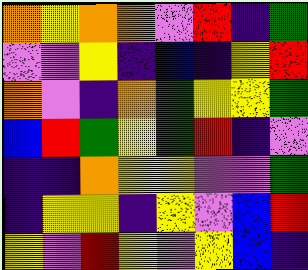[["orange", "yellow", "orange", "orange", "violet", "red", "indigo", "green"], ["violet", "violet", "yellow", "indigo", "blue", "indigo", "yellow", "red"], ["orange", "violet", "indigo", "orange", "green", "yellow", "yellow", "green"], ["blue", "red", "green", "yellow", "green", "red", "indigo", "violet"], ["indigo", "indigo", "orange", "yellow", "yellow", "violet", "violet", "green"], ["indigo", "yellow", "yellow", "indigo", "yellow", "violet", "blue", "red"], ["yellow", "violet", "red", "yellow", "violet", "yellow", "blue", "indigo"]]